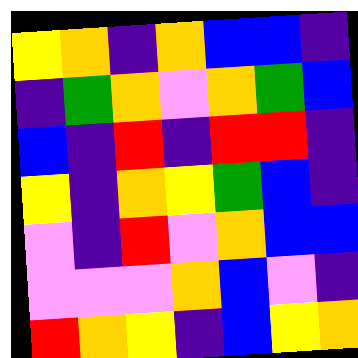[["yellow", "orange", "indigo", "orange", "blue", "blue", "indigo"], ["indigo", "green", "orange", "violet", "orange", "green", "blue"], ["blue", "indigo", "red", "indigo", "red", "red", "indigo"], ["yellow", "indigo", "orange", "yellow", "green", "blue", "indigo"], ["violet", "indigo", "red", "violet", "orange", "blue", "blue"], ["violet", "violet", "violet", "orange", "blue", "violet", "indigo"], ["red", "orange", "yellow", "indigo", "blue", "yellow", "orange"]]